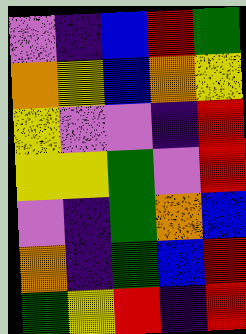[["violet", "indigo", "blue", "red", "green"], ["orange", "yellow", "blue", "orange", "yellow"], ["yellow", "violet", "violet", "indigo", "red"], ["yellow", "yellow", "green", "violet", "red"], ["violet", "indigo", "green", "orange", "blue"], ["orange", "indigo", "green", "blue", "red"], ["green", "yellow", "red", "indigo", "red"]]